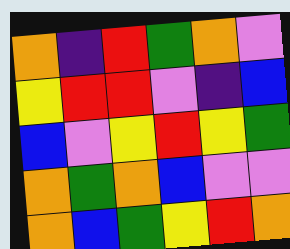[["orange", "indigo", "red", "green", "orange", "violet"], ["yellow", "red", "red", "violet", "indigo", "blue"], ["blue", "violet", "yellow", "red", "yellow", "green"], ["orange", "green", "orange", "blue", "violet", "violet"], ["orange", "blue", "green", "yellow", "red", "orange"]]